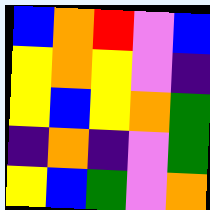[["blue", "orange", "red", "violet", "blue"], ["yellow", "orange", "yellow", "violet", "indigo"], ["yellow", "blue", "yellow", "orange", "green"], ["indigo", "orange", "indigo", "violet", "green"], ["yellow", "blue", "green", "violet", "orange"]]